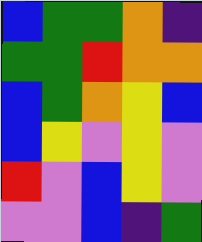[["blue", "green", "green", "orange", "indigo"], ["green", "green", "red", "orange", "orange"], ["blue", "green", "orange", "yellow", "blue"], ["blue", "yellow", "violet", "yellow", "violet"], ["red", "violet", "blue", "yellow", "violet"], ["violet", "violet", "blue", "indigo", "green"]]